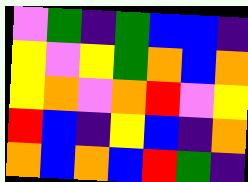[["violet", "green", "indigo", "green", "blue", "blue", "indigo"], ["yellow", "violet", "yellow", "green", "orange", "blue", "orange"], ["yellow", "orange", "violet", "orange", "red", "violet", "yellow"], ["red", "blue", "indigo", "yellow", "blue", "indigo", "orange"], ["orange", "blue", "orange", "blue", "red", "green", "indigo"]]